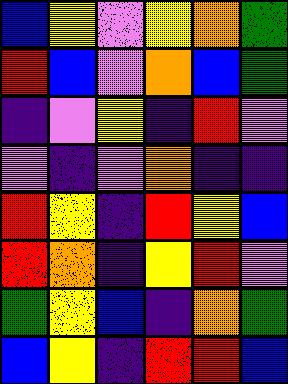[["blue", "yellow", "violet", "yellow", "orange", "green"], ["red", "blue", "violet", "orange", "blue", "green"], ["indigo", "violet", "yellow", "indigo", "red", "violet"], ["violet", "indigo", "violet", "orange", "indigo", "indigo"], ["red", "yellow", "indigo", "red", "yellow", "blue"], ["red", "orange", "indigo", "yellow", "red", "violet"], ["green", "yellow", "blue", "indigo", "orange", "green"], ["blue", "yellow", "indigo", "red", "red", "blue"]]